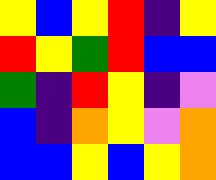[["yellow", "blue", "yellow", "red", "indigo", "yellow"], ["red", "yellow", "green", "red", "blue", "blue"], ["green", "indigo", "red", "yellow", "indigo", "violet"], ["blue", "indigo", "orange", "yellow", "violet", "orange"], ["blue", "blue", "yellow", "blue", "yellow", "orange"]]